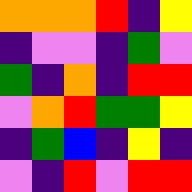[["orange", "orange", "orange", "red", "indigo", "yellow"], ["indigo", "violet", "violet", "indigo", "green", "violet"], ["green", "indigo", "orange", "indigo", "red", "red"], ["violet", "orange", "red", "green", "green", "yellow"], ["indigo", "green", "blue", "indigo", "yellow", "indigo"], ["violet", "indigo", "red", "violet", "red", "red"]]